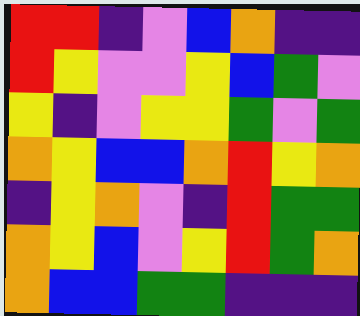[["red", "red", "indigo", "violet", "blue", "orange", "indigo", "indigo"], ["red", "yellow", "violet", "violet", "yellow", "blue", "green", "violet"], ["yellow", "indigo", "violet", "yellow", "yellow", "green", "violet", "green"], ["orange", "yellow", "blue", "blue", "orange", "red", "yellow", "orange"], ["indigo", "yellow", "orange", "violet", "indigo", "red", "green", "green"], ["orange", "yellow", "blue", "violet", "yellow", "red", "green", "orange"], ["orange", "blue", "blue", "green", "green", "indigo", "indigo", "indigo"]]